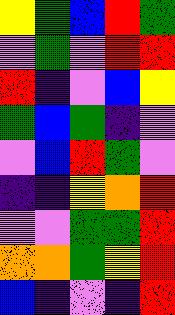[["yellow", "green", "blue", "red", "green"], ["violet", "green", "violet", "red", "red"], ["red", "indigo", "violet", "blue", "yellow"], ["green", "blue", "green", "indigo", "violet"], ["violet", "blue", "red", "green", "violet"], ["indigo", "indigo", "yellow", "orange", "red"], ["violet", "violet", "green", "green", "red"], ["orange", "orange", "green", "yellow", "red"], ["blue", "indigo", "violet", "indigo", "red"]]